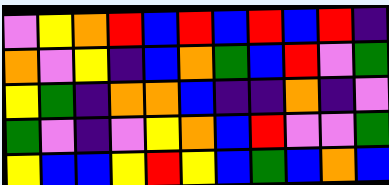[["violet", "yellow", "orange", "red", "blue", "red", "blue", "red", "blue", "red", "indigo"], ["orange", "violet", "yellow", "indigo", "blue", "orange", "green", "blue", "red", "violet", "green"], ["yellow", "green", "indigo", "orange", "orange", "blue", "indigo", "indigo", "orange", "indigo", "violet"], ["green", "violet", "indigo", "violet", "yellow", "orange", "blue", "red", "violet", "violet", "green"], ["yellow", "blue", "blue", "yellow", "red", "yellow", "blue", "green", "blue", "orange", "blue"]]